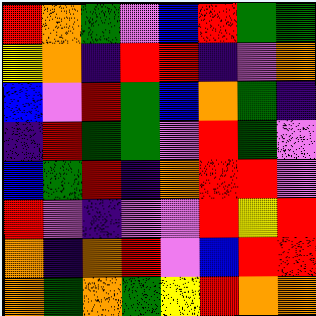[["red", "orange", "green", "violet", "blue", "red", "green", "green"], ["yellow", "orange", "indigo", "red", "red", "indigo", "violet", "orange"], ["blue", "violet", "red", "green", "blue", "orange", "green", "indigo"], ["indigo", "red", "green", "green", "violet", "red", "green", "violet"], ["blue", "green", "red", "indigo", "orange", "red", "red", "violet"], ["red", "violet", "indigo", "violet", "violet", "red", "yellow", "red"], ["orange", "indigo", "orange", "red", "violet", "blue", "red", "red"], ["orange", "green", "orange", "green", "yellow", "red", "orange", "orange"]]